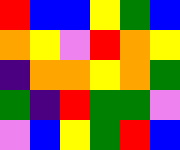[["red", "blue", "blue", "yellow", "green", "blue"], ["orange", "yellow", "violet", "red", "orange", "yellow"], ["indigo", "orange", "orange", "yellow", "orange", "green"], ["green", "indigo", "red", "green", "green", "violet"], ["violet", "blue", "yellow", "green", "red", "blue"]]